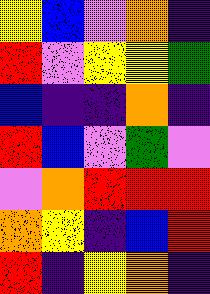[["yellow", "blue", "violet", "orange", "indigo"], ["red", "violet", "yellow", "yellow", "green"], ["blue", "indigo", "indigo", "orange", "indigo"], ["red", "blue", "violet", "green", "violet"], ["violet", "orange", "red", "red", "red"], ["orange", "yellow", "indigo", "blue", "red"], ["red", "indigo", "yellow", "orange", "indigo"]]